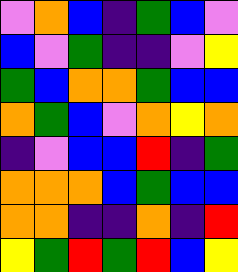[["violet", "orange", "blue", "indigo", "green", "blue", "violet"], ["blue", "violet", "green", "indigo", "indigo", "violet", "yellow"], ["green", "blue", "orange", "orange", "green", "blue", "blue"], ["orange", "green", "blue", "violet", "orange", "yellow", "orange"], ["indigo", "violet", "blue", "blue", "red", "indigo", "green"], ["orange", "orange", "orange", "blue", "green", "blue", "blue"], ["orange", "orange", "indigo", "indigo", "orange", "indigo", "red"], ["yellow", "green", "red", "green", "red", "blue", "yellow"]]